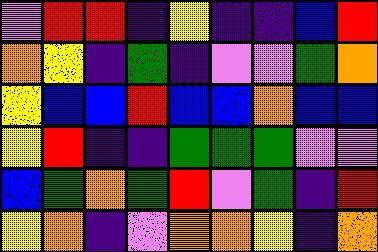[["violet", "red", "red", "indigo", "yellow", "indigo", "indigo", "blue", "red"], ["orange", "yellow", "indigo", "green", "indigo", "violet", "violet", "green", "orange"], ["yellow", "blue", "blue", "red", "blue", "blue", "orange", "blue", "blue"], ["yellow", "red", "indigo", "indigo", "green", "green", "green", "violet", "violet"], ["blue", "green", "orange", "green", "red", "violet", "green", "indigo", "red"], ["yellow", "orange", "indigo", "violet", "orange", "orange", "yellow", "indigo", "orange"]]